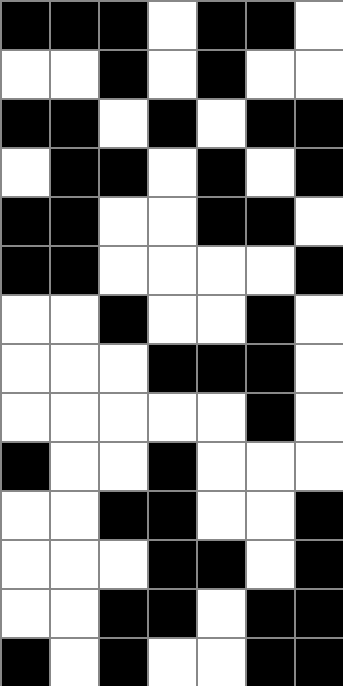[["black", "black", "black", "white", "black", "black", "white"], ["white", "white", "black", "white", "black", "white", "white"], ["black", "black", "white", "black", "white", "black", "black"], ["white", "black", "black", "white", "black", "white", "black"], ["black", "black", "white", "white", "black", "black", "white"], ["black", "black", "white", "white", "white", "white", "black"], ["white", "white", "black", "white", "white", "black", "white"], ["white", "white", "white", "black", "black", "black", "white"], ["white", "white", "white", "white", "white", "black", "white"], ["black", "white", "white", "black", "white", "white", "white"], ["white", "white", "black", "black", "white", "white", "black"], ["white", "white", "white", "black", "black", "white", "black"], ["white", "white", "black", "black", "white", "black", "black"], ["black", "white", "black", "white", "white", "black", "black"]]